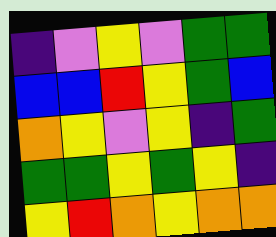[["indigo", "violet", "yellow", "violet", "green", "green"], ["blue", "blue", "red", "yellow", "green", "blue"], ["orange", "yellow", "violet", "yellow", "indigo", "green"], ["green", "green", "yellow", "green", "yellow", "indigo"], ["yellow", "red", "orange", "yellow", "orange", "orange"]]